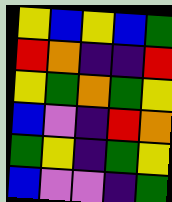[["yellow", "blue", "yellow", "blue", "green"], ["red", "orange", "indigo", "indigo", "red"], ["yellow", "green", "orange", "green", "yellow"], ["blue", "violet", "indigo", "red", "orange"], ["green", "yellow", "indigo", "green", "yellow"], ["blue", "violet", "violet", "indigo", "green"]]